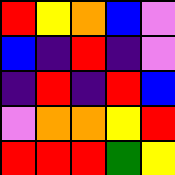[["red", "yellow", "orange", "blue", "violet"], ["blue", "indigo", "red", "indigo", "violet"], ["indigo", "red", "indigo", "red", "blue"], ["violet", "orange", "orange", "yellow", "red"], ["red", "red", "red", "green", "yellow"]]